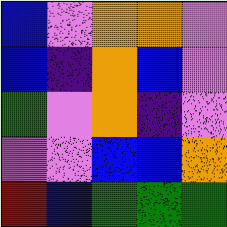[["blue", "violet", "orange", "orange", "violet"], ["blue", "indigo", "orange", "blue", "violet"], ["green", "violet", "orange", "indigo", "violet"], ["violet", "violet", "blue", "blue", "orange"], ["red", "blue", "green", "green", "green"]]